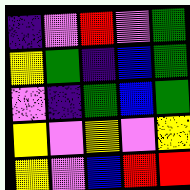[["indigo", "violet", "red", "violet", "green"], ["yellow", "green", "indigo", "blue", "green"], ["violet", "indigo", "green", "blue", "green"], ["yellow", "violet", "yellow", "violet", "yellow"], ["yellow", "violet", "blue", "red", "red"]]